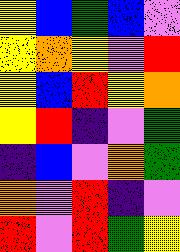[["yellow", "blue", "green", "blue", "violet"], ["yellow", "orange", "yellow", "violet", "red"], ["yellow", "blue", "red", "yellow", "orange"], ["yellow", "red", "indigo", "violet", "green"], ["indigo", "blue", "violet", "orange", "green"], ["orange", "violet", "red", "indigo", "violet"], ["red", "violet", "red", "green", "yellow"]]